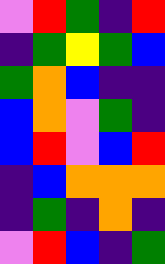[["violet", "red", "green", "indigo", "red"], ["indigo", "green", "yellow", "green", "blue"], ["green", "orange", "blue", "indigo", "indigo"], ["blue", "orange", "violet", "green", "indigo"], ["blue", "red", "violet", "blue", "red"], ["indigo", "blue", "orange", "orange", "orange"], ["indigo", "green", "indigo", "orange", "indigo"], ["violet", "red", "blue", "indigo", "green"]]